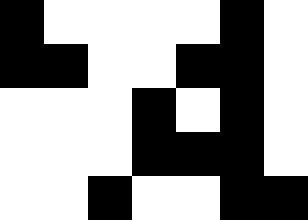[["black", "white", "white", "white", "white", "black", "white"], ["black", "black", "white", "white", "black", "black", "white"], ["white", "white", "white", "black", "white", "black", "white"], ["white", "white", "white", "black", "black", "black", "white"], ["white", "white", "black", "white", "white", "black", "black"]]